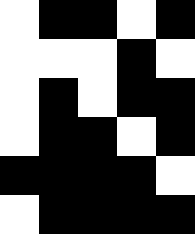[["white", "black", "black", "white", "black"], ["white", "white", "white", "black", "white"], ["white", "black", "white", "black", "black"], ["white", "black", "black", "white", "black"], ["black", "black", "black", "black", "white"], ["white", "black", "black", "black", "black"]]